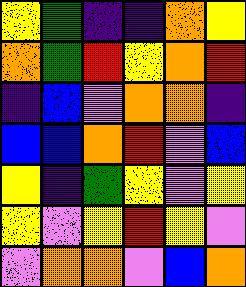[["yellow", "green", "indigo", "indigo", "orange", "yellow"], ["orange", "green", "red", "yellow", "orange", "red"], ["indigo", "blue", "violet", "orange", "orange", "indigo"], ["blue", "blue", "orange", "red", "violet", "blue"], ["yellow", "indigo", "green", "yellow", "violet", "yellow"], ["yellow", "violet", "yellow", "red", "yellow", "violet"], ["violet", "orange", "orange", "violet", "blue", "orange"]]